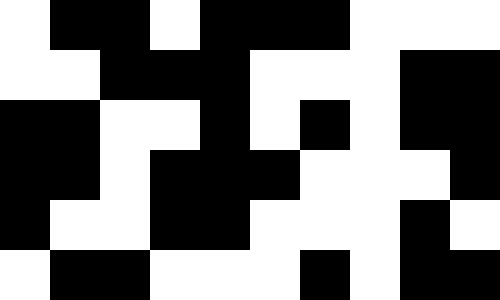[["white", "black", "black", "white", "black", "black", "black", "white", "white", "white"], ["white", "white", "black", "black", "black", "white", "white", "white", "black", "black"], ["black", "black", "white", "white", "black", "white", "black", "white", "black", "black"], ["black", "black", "white", "black", "black", "black", "white", "white", "white", "black"], ["black", "white", "white", "black", "black", "white", "white", "white", "black", "white"], ["white", "black", "black", "white", "white", "white", "black", "white", "black", "black"]]